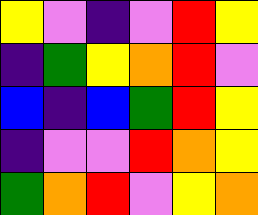[["yellow", "violet", "indigo", "violet", "red", "yellow"], ["indigo", "green", "yellow", "orange", "red", "violet"], ["blue", "indigo", "blue", "green", "red", "yellow"], ["indigo", "violet", "violet", "red", "orange", "yellow"], ["green", "orange", "red", "violet", "yellow", "orange"]]